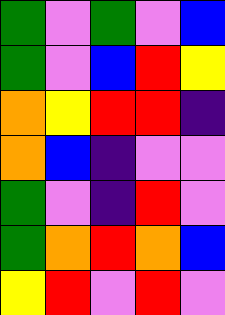[["green", "violet", "green", "violet", "blue"], ["green", "violet", "blue", "red", "yellow"], ["orange", "yellow", "red", "red", "indigo"], ["orange", "blue", "indigo", "violet", "violet"], ["green", "violet", "indigo", "red", "violet"], ["green", "orange", "red", "orange", "blue"], ["yellow", "red", "violet", "red", "violet"]]